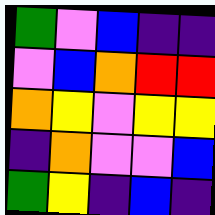[["green", "violet", "blue", "indigo", "indigo"], ["violet", "blue", "orange", "red", "red"], ["orange", "yellow", "violet", "yellow", "yellow"], ["indigo", "orange", "violet", "violet", "blue"], ["green", "yellow", "indigo", "blue", "indigo"]]